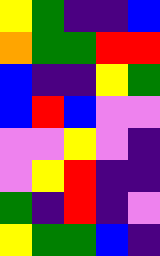[["yellow", "green", "indigo", "indigo", "blue"], ["orange", "green", "green", "red", "red"], ["blue", "indigo", "indigo", "yellow", "green"], ["blue", "red", "blue", "violet", "violet"], ["violet", "violet", "yellow", "violet", "indigo"], ["violet", "yellow", "red", "indigo", "indigo"], ["green", "indigo", "red", "indigo", "violet"], ["yellow", "green", "green", "blue", "indigo"]]